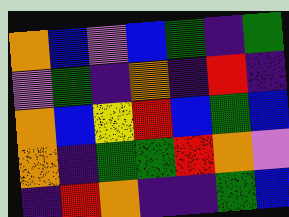[["orange", "blue", "violet", "blue", "green", "indigo", "green"], ["violet", "green", "indigo", "orange", "indigo", "red", "indigo"], ["orange", "blue", "yellow", "red", "blue", "green", "blue"], ["orange", "indigo", "green", "green", "red", "orange", "violet"], ["indigo", "red", "orange", "indigo", "indigo", "green", "blue"]]